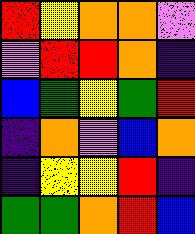[["red", "yellow", "orange", "orange", "violet"], ["violet", "red", "red", "orange", "indigo"], ["blue", "green", "yellow", "green", "red"], ["indigo", "orange", "violet", "blue", "orange"], ["indigo", "yellow", "yellow", "red", "indigo"], ["green", "green", "orange", "red", "blue"]]